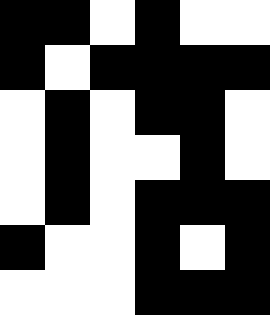[["black", "black", "white", "black", "white", "white"], ["black", "white", "black", "black", "black", "black"], ["white", "black", "white", "black", "black", "white"], ["white", "black", "white", "white", "black", "white"], ["white", "black", "white", "black", "black", "black"], ["black", "white", "white", "black", "white", "black"], ["white", "white", "white", "black", "black", "black"]]